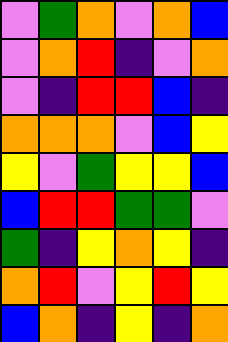[["violet", "green", "orange", "violet", "orange", "blue"], ["violet", "orange", "red", "indigo", "violet", "orange"], ["violet", "indigo", "red", "red", "blue", "indigo"], ["orange", "orange", "orange", "violet", "blue", "yellow"], ["yellow", "violet", "green", "yellow", "yellow", "blue"], ["blue", "red", "red", "green", "green", "violet"], ["green", "indigo", "yellow", "orange", "yellow", "indigo"], ["orange", "red", "violet", "yellow", "red", "yellow"], ["blue", "orange", "indigo", "yellow", "indigo", "orange"]]